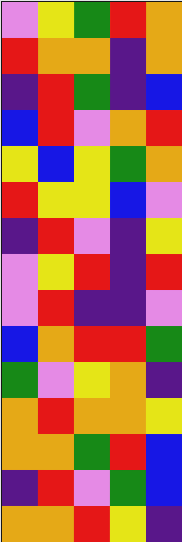[["violet", "yellow", "green", "red", "orange"], ["red", "orange", "orange", "indigo", "orange"], ["indigo", "red", "green", "indigo", "blue"], ["blue", "red", "violet", "orange", "red"], ["yellow", "blue", "yellow", "green", "orange"], ["red", "yellow", "yellow", "blue", "violet"], ["indigo", "red", "violet", "indigo", "yellow"], ["violet", "yellow", "red", "indigo", "red"], ["violet", "red", "indigo", "indigo", "violet"], ["blue", "orange", "red", "red", "green"], ["green", "violet", "yellow", "orange", "indigo"], ["orange", "red", "orange", "orange", "yellow"], ["orange", "orange", "green", "red", "blue"], ["indigo", "red", "violet", "green", "blue"], ["orange", "orange", "red", "yellow", "indigo"]]